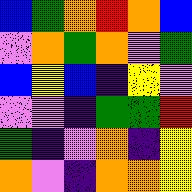[["blue", "green", "orange", "red", "orange", "blue"], ["violet", "orange", "green", "orange", "violet", "green"], ["blue", "yellow", "blue", "indigo", "yellow", "violet"], ["violet", "violet", "indigo", "green", "green", "red"], ["green", "indigo", "violet", "orange", "indigo", "yellow"], ["orange", "violet", "indigo", "orange", "orange", "yellow"]]